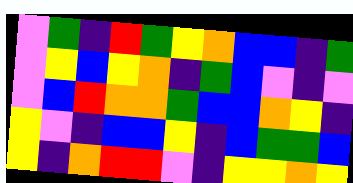[["violet", "green", "indigo", "red", "green", "yellow", "orange", "blue", "blue", "indigo", "green"], ["violet", "yellow", "blue", "yellow", "orange", "indigo", "green", "blue", "violet", "indigo", "violet"], ["violet", "blue", "red", "orange", "orange", "green", "blue", "blue", "orange", "yellow", "indigo"], ["yellow", "violet", "indigo", "blue", "blue", "yellow", "indigo", "blue", "green", "green", "blue"], ["yellow", "indigo", "orange", "red", "red", "violet", "indigo", "yellow", "yellow", "orange", "yellow"]]